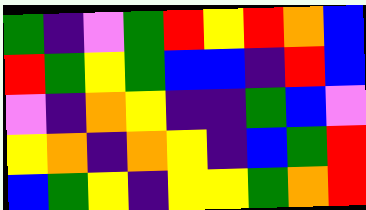[["green", "indigo", "violet", "green", "red", "yellow", "red", "orange", "blue"], ["red", "green", "yellow", "green", "blue", "blue", "indigo", "red", "blue"], ["violet", "indigo", "orange", "yellow", "indigo", "indigo", "green", "blue", "violet"], ["yellow", "orange", "indigo", "orange", "yellow", "indigo", "blue", "green", "red"], ["blue", "green", "yellow", "indigo", "yellow", "yellow", "green", "orange", "red"]]